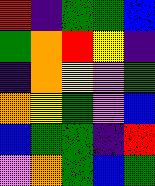[["red", "indigo", "green", "green", "blue"], ["green", "orange", "red", "yellow", "indigo"], ["indigo", "orange", "yellow", "violet", "green"], ["orange", "yellow", "green", "violet", "blue"], ["blue", "green", "green", "indigo", "red"], ["violet", "orange", "green", "blue", "green"]]